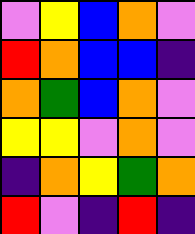[["violet", "yellow", "blue", "orange", "violet"], ["red", "orange", "blue", "blue", "indigo"], ["orange", "green", "blue", "orange", "violet"], ["yellow", "yellow", "violet", "orange", "violet"], ["indigo", "orange", "yellow", "green", "orange"], ["red", "violet", "indigo", "red", "indigo"]]